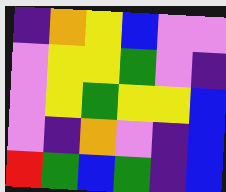[["indigo", "orange", "yellow", "blue", "violet", "violet"], ["violet", "yellow", "yellow", "green", "violet", "indigo"], ["violet", "yellow", "green", "yellow", "yellow", "blue"], ["violet", "indigo", "orange", "violet", "indigo", "blue"], ["red", "green", "blue", "green", "indigo", "blue"]]